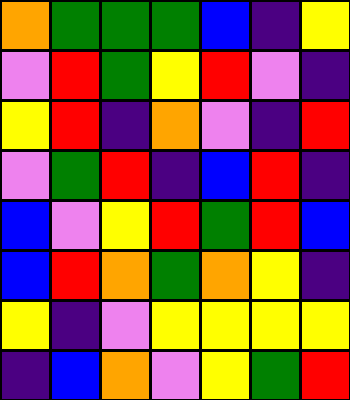[["orange", "green", "green", "green", "blue", "indigo", "yellow"], ["violet", "red", "green", "yellow", "red", "violet", "indigo"], ["yellow", "red", "indigo", "orange", "violet", "indigo", "red"], ["violet", "green", "red", "indigo", "blue", "red", "indigo"], ["blue", "violet", "yellow", "red", "green", "red", "blue"], ["blue", "red", "orange", "green", "orange", "yellow", "indigo"], ["yellow", "indigo", "violet", "yellow", "yellow", "yellow", "yellow"], ["indigo", "blue", "orange", "violet", "yellow", "green", "red"]]